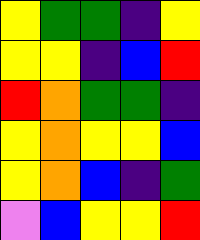[["yellow", "green", "green", "indigo", "yellow"], ["yellow", "yellow", "indigo", "blue", "red"], ["red", "orange", "green", "green", "indigo"], ["yellow", "orange", "yellow", "yellow", "blue"], ["yellow", "orange", "blue", "indigo", "green"], ["violet", "blue", "yellow", "yellow", "red"]]